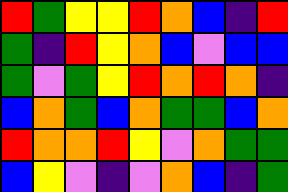[["red", "green", "yellow", "yellow", "red", "orange", "blue", "indigo", "red"], ["green", "indigo", "red", "yellow", "orange", "blue", "violet", "blue", "blue"], ["green", "violet", "green", "yellow", "red", "orange", "red", "orange", "indigo"], ["blue", "orange", "green", "blue", "orange", "green", "green", "blue", "orange"], ["red", "orange", "orange", "red", "yellow", "violet", "orange", "green", "green"], ["blue", "yellow", "violet", "indigo", "violet", "orange", "blue", "indigo", "green"]]